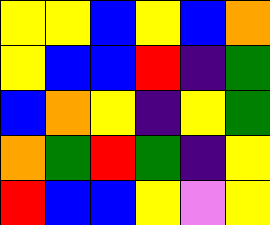[["yellow", "yellow", "blue", "yellow", "blue", "orange"], ["yellow", "blue", "blue", "red", "indigo", "green"], ["blue", "orange", "yellow", "indigo", "yellow", "green"], ["orange", "green", "red", "green", "indigo", "yellow"], ["red", "blue", "blue", "yellow", "violet", "yellow"]]